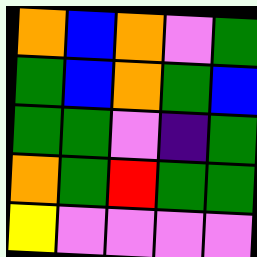[["orange", "blue", "orange", "violet", "green"], ["green", "blue", "orange", "green", "blue"], ["green", "green", "violet", "indigo", "green"], ["orange", "green", "red", "green", "green"], ["yellow", "violet", "violet", "violet", "violet"]]